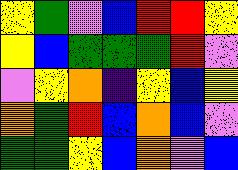[["yellow", "green", "violet", "blue", "red", "red", "yellow"], ["yellow", "blue", "green", "green", "green", "red", "violet"], ["violet", "yellow", "orange", "indigo", "yellow", "blue", "yellow"], ["orange", "green", "red", "blue", "orange", "blue", "violet"], ["green", "green", "yellow", "blue", "orange", "violet", "blue"]]